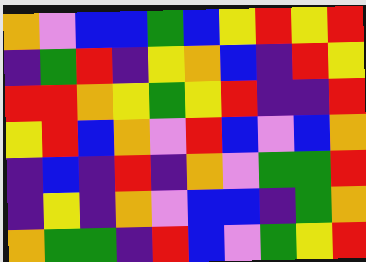[["orange", "violet", "blue", "blue", "green", "blue", "yellow", "red", "yellow", "red"], ["indigo", "green", "red", "indigo", "yellow", "orange", "blue", "indigo", "red", "yellow"], ["red", "red", "orange", "yellow", "green", "yellow", "red", "indigo", "indigo", "red"], ["yellow", "red", "blue", "orange", "violet", "red", "blue", "violet", "blue", "orange"], ["indigo", "blue", "indigo", "red", "indigo", "orange", "violet", "green", "green", "red"], ["indigo", "yellow", "indigo", "orange", "violet", "blue", "blue", "indigo", "green", "orange"], ["orange", "green", "green", "indigo", "red", "blue", "violet", "green", "yellow", "red"]]